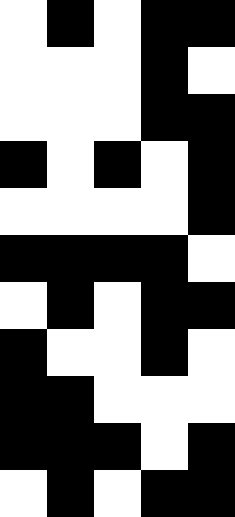[["white", "black", "white", "black", "black"], ["white", "white", "white", "black", "white"], ["white", "white", "white", "black", "black"], ["black", "white", "black", "white", "black"], ["white", "white", "white", "white", "black"], ["black", "black", "black", "black", "white"], ["white", "black", "white", "black", "black"], ["black", "white", "white", "black", "white"], ["black", "black", "white", "white", "white"], ["black", "black", "black", "white", "black"], ["white", "black", "white", "black", "black"]]